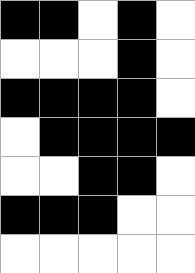[["black", "black", "white", "black", "white"], ["white", "white", "white", "black", "white"], ["black", "black", "black", "black", "white"], ["white", "black", "black", "black", "black"], ["white", "white", "black", "black", "white"], ["black", "black", "black", "white", "white"], ["white", "white", "white", "white", "white"]]